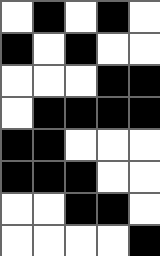[["white", "black", "white", "black", "white"], ["black", "white", "black", "white", "white"], ["white", "white", "white", "black", "black"], ["white", "black", "black", "black", "black"], ["black", "black", "white", "white", "white"], ["black", "black", "black", "white", "white"], ["white", "white", "black", "black", "white"], ["white", "white", "white", "white", "black"]]